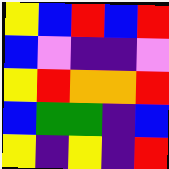[["yellow", "blue", "red", "blue", "red"], ["blue", "violet", "indigo", "indigo", "violet"], ["yellow", "red", "orange", "orange", "red"], ["blue", "green", "green", "indigo", "blue"], ["yellow", "indigo", "yellow", "indigo", "red"]]